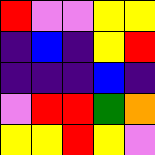[["red", "violet", "violet", "yellow", "yellow"], ["indigo", "blue", "indigo", "yellow", "red"], ["indigo", "indigo", "indigo", "blue", "indigo"], ["violet", "red", "red", "green", "orange"], ["yellow", "yellow", "red", "yellow", "violet"]]